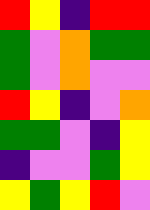[["red", "yellow", "indigo", "red", "red"], ["green", "violet", "orange", "green", "green"], ["green", "violet", "orange", "violet", "violet"], ["red", "yellow", "indigo", "violet", "orange"], ["green", "green", "violet", "indigo", "yellow"], ["indigo", "violet", "violet", "green", "yellow"], ["yellow", "green", "yellow", "red", "violet"]]